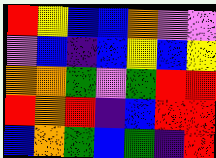[["red", "yellow", "blue", "blue", "orange", "violet", "violet"], ["violet", "blue", "indigo", "blue", "yellow", "blue", "yellow"], ["orange", "orange", "green", "violet", "green", "red", "red"], ["red", "orange", "red", "indigo", "blue", "red", "red"], ["blue", "orange", "green", "blue", "green", "indigo", "red"]]